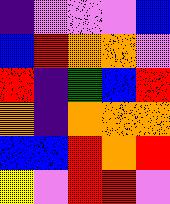[["indigo", "violet", "violet", "violet", "blue"], ["blue", "red", "orange", "orange", "violet"], ["red", "indigo", "green", "blue", "red"], ["orange", "indigo", "orange", "orange", "orange"], ["blue", "blue", "red", "orange", "red"], ["yellow", "violet", "red", "red", "violet"]]